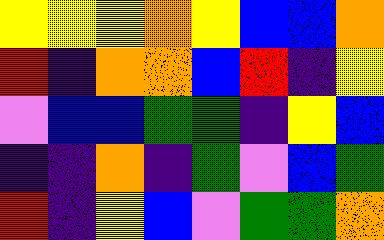[["yellow", "yellow", "yellow", "orange", "yellow", "blue", "blue", "orange"], ["red", "indigo", "orange", "orange", "blue", "red", "indigo", "yellow"], ["violet", "blue", "blue", "green", "green", "indigo", "yellow", "blue"], ["indigo", "indigo", "orange", "indigo", "green", "violet", "blue", "green"], ["red", "indigo", "yellow", "blue", "violet", "green", "green", "orange"]]